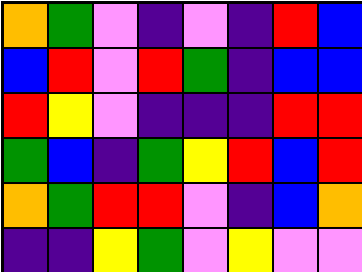[["orange", "green", "violet", "indigo", "violet", "indigo", "red", "blue"], ["blue", "red", "violet", "red", "green", "indigo", "blue", "blue"], ["red", "yellow", "violet", "indigo", "indigo", "indigo", "red", "red"], ["green", "blue", "indigo", "green", "yellow", "red", "blue", "red"], ["orange", "green", "red", "red", "violet", "indigo", "blue", "orange"], ["indigo", "indigo", "yellow", "green", "violet", "yellow", "violet", "violet"]]